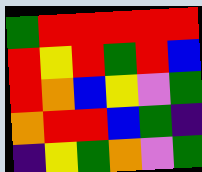[["green", "red", "red", "red", "red", "red"], ["red", "yellow", "red", "green", "red", "blue"], ["red", "orange", "blue", "yellow", "violet", "green"], ["orange", "red", "red", "blue", "green", "indigo"], ["indigo", "yellow", "green", "orange", "violet", "green"]]